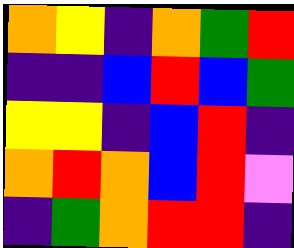[["orange", "yellow", "indigo", "orange", "green", "red"], ["indigo", "indigo", "blue", "red", "blue", "green"], ["yellow", "yellow", "indigo", "blue", "red", "indigo"], ["orange", "red", "orange", "blue", "red", "violet"], ["indigo", "green", "orange", "red", "red", "indigo"]]